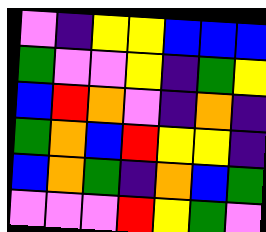[["violet", "indigo", "yellow", "yellow", "blue", "blue", "blue"], ["green", "violet", "violet", "yellow", "indigo", "green", "yellow"], ["blue", "red", "orange", "violet", "indigo", "orange", "indigo"], ["green", "orange", "blue", "red", "yellow", "yellow", "indigo"], ["blue", "orange", "green", "indigo", "orange", "blue", "green"], ["violet", "violet", "violet", "red", "yellow", "green", "violet"]]